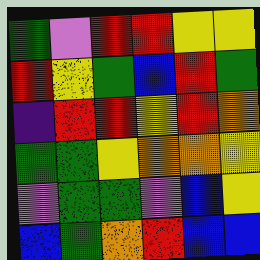[["green", "violet", "red", "red", "yellow", "yellow"], ["red", "yellow", "green", "blue", "red", "green"], ["indigo", "red", "red", "yellow", "red", "orange"], ["green", "green", "yellow", "orange", "orange", "yellow"], ["violet", "green", "green", "violet", "blue", "yellow"], ["blue", "green", "orange", "red", "blue", "blue"]]